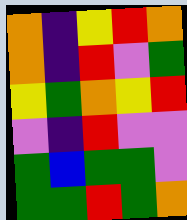[["orange", "indigo", "yellow", "red", "orange"], ["orange", "indigo", "red", "violet", "green"], ["yellow", "green", "orange", "yellow", "red"], ["violet", "indigo", "red", "violet", "violet"], ["green", "blue", "green", "green", "violet"], ["green", "green", "red", "green", "orange"]]